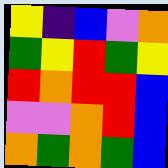[["yellow", "indigo", "blue", "violet", "orange"], ["green", "yellow", "red", "green", "yellow"], ["red", "orange", "red", "red", "blue"], ["violet", "violet", "orange", "red", "blue"], ["orange", "green", "orange", "green", "blue"]]